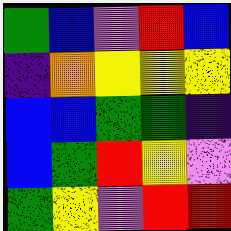[["green", "blue", "violet", "red", "blue"], ["indigo", "orange", "yellow", "yellow", "yellow"], ["blue", "blue", "green", "green", "indigo"], ["blue", "green", "red", "yellow", "violet"], ["green", "yellow", "violet", "red", "red"]]